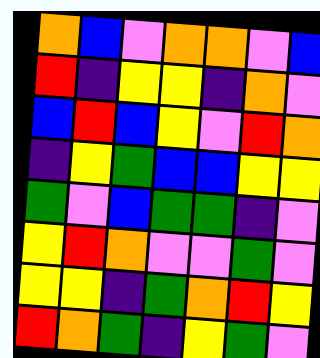[["orange", "blue", "violet", "orange", "orange", "violet", "blue"], ["red", "indigo", "yellow", "yellow", "indigo", "orange", "violet"], ["blue", "red", "blue", "yellow", "violet", "red", "orange"], ["indigo", "yellow", "green", "blue", "blue", "yellow", "yellow"], ["green", "violet", "blue", "green", "green", "indigo", "violet"], ["yellow", "red", "orange", "violet", "violet", "green", "violet"], ["yellow", "yellow", "indigo", "green", "orange", "red", "yellow"], ["red", "orange", "green", "indigo", "yellow", "green", "violet"]]